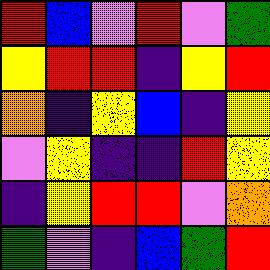[["red", "blue", "violet", "red", "violet", "green"], ["yellow", "red", "red", "indigo", "yellow", "red"], ["orange", "indigo", "yellow", "blue", "indigo", "yellow"], ["violet", "yellow", "indigo", "indigo", "red", "yellow"], ["indigo", "yellow", "red", "red", "violet", "orange"], ["green", "violet", "indigo", "blue", "green", "red"]]